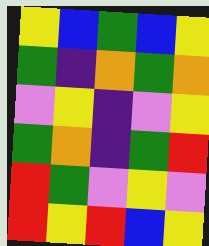[["yellow", "blue", "green", "blue", "yellow"], ["green", "indigo", "orange", "green", "orange"], ["violet", "yellow", "indigo", "violet", "yellow"], ["green", "orange", "indigo", "green", "red"], ["red", "green", "violet", "yellow", "violet"], ["red", "yellow", "red", "blue", "yellow"]]